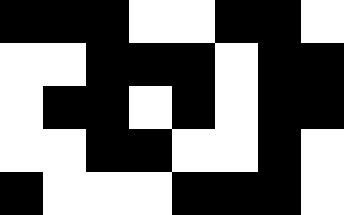[["black", "black", "black", "white", "white", "black", "black", "white"], ["white", "white", "black", "black", "black", "white", "black", "black"], ["white", "black", "black", "white", "black", "white", "black", "black"], ["white", "white", "black", "black", "white", "white", "black", "white"], ["black", "white", "white", "white", "black", "black", "black", "white"]]